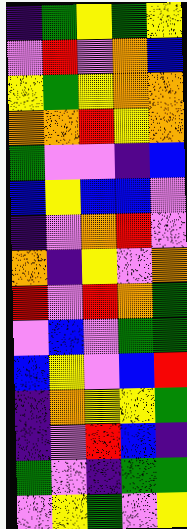[["indigo", "green", "yellow", "green", "yellow"], ["violet", "red", "violet", "orange", "blue"], ["yellow", "green", "yellow", "orange", "orange"], ["orange", "orange", "red", "yellow", "orange"], ["green", "violet", "violet", "indigo", "blue"], ["blue", "yellow", "blue", "blue", "violet"], ["indigo", "violet", "orange", "red", "violet"], ["orange", "indigo", "yellow", "violet", "orange"], ["red", "violet", "red", "orange", "green"], ["violet", "blue", "violet", "green", "green"], ["blue", "yellow", "violet", "blue", "red"], ["indigo", "orange", "yellow", "yellow", "green"], ["indigo", "violet", "red", "blue", "indigo"], ["green", "violet", "indigo", "green", "green"], ["violet", "yellow", "green", "violet", "yellow"]]